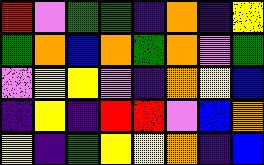[["red", "violet", "green", "green", "indigo", "orange", "indigo", "yellow"], ["green", "orange", "blue", "orange", "green", "orange", "violet", "green"], ["violet", "yellow", "yellow", "violet", "indigo", "orange", "yellow", "blue"], ["indigo", "yellow", "indigo", "red", "red", "violet", "blue", "orange"], ["yellow", "indigo", "green", "yellow", "yellow", "orange", "indigo", "blue"]]